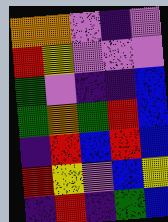[["orange", "orange", "violet", "indigo", "violet"], ["red", "yellow", "violet", "violet", "violet"], ["green", "violet", "indigo", "indigo", "blue"], ["green", "orange", "green", "red", "blue"], ["indigo", "red", "blue", "red", "blue"], ["red", "yellow", "violet", "blue", "yellow"], ["indigo", "red", "indigo", "green", "blue"]]